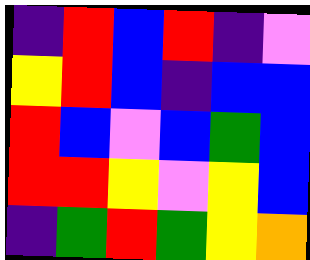[["indigo", "red", "blue", "red", "indigo", "violet"], ["yellow", "red", "blue", "indigo", "blue", "blue"], ["red", "blue", "violet", "blue", "green", "blue"], ["red", "red", "yellow", "violet", "yellow", "blue"], ["indigo", "green", "red", "green", "yellow", "orange"]]